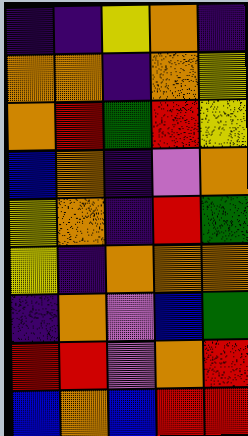[["indigo", "indigo", "yellow", "orange", "indigo"], ["orange", "orange", "indigo", "orange", "yellow"], ["orange", "red", "green", "red", "yellow"], ["blue", "orange", "indigo", "violet", "orange"], ["yellow", "orange", "indigo", "red", "green"], ["yellow", "indigo", "orange", "orange", "orange"], ["indigo", "orange", "violet", "blue", "green"], ["red", "red", "violet", "orange", "red"], ["blue", "orange", "blue", "red", "red"]]